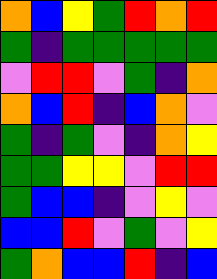[["orange", "blue", "yellow", "green", "red", "orange", "red"], ["green", "indigo", "green", "green", "green", "green", "green"], ["violet", "red", "red", "violet", "green", "indigo", "orange"], ["orange", "blue", "red", "indigo", "blue", "orange", "violet"], ["green", "indigo", "green", "violet", "indigo", "orange", "yellow"], ["green", "green", "yellow", "yellow", "violet", "red", "red"], ["green", "blue", "blue", "indigo", "violet", "yellow", "violet"], ["blue", "blue", "red", "violet", "green", "violet", "yellow"], ["green", "orange", "blue", "blue", "red", "indigo", "blue"]]